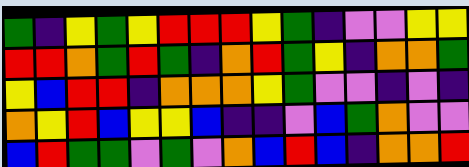[["green", "indigo", "yellow", "green", "yellow", "red", "red", "red", "yellow", "green", "indigo", "violet", "violet", "yellow", "yellow"], ["red", "red", "orange", "green", "red", "green", "indigo", "orange", "red", "green", "yellow", "indigo", "orange", "orange", "green"], ["yellow", "blue", "red", "red", "indigo", "orange", "orange", "orange", "yellow", "green", "violet", "violet", "indigo", "violet", "indigo"], ["orange", "yellow", "red", "blue", "yellow", "yellow", "blue", "indigo", "indigo", "violet", "blue", "green", "orange", "violet", "violet"], ["blue", "red", "green", "green", "violet", "green", "violet", "orange", "blue", "red", "blue", "indigo", "orange", "orange", "red"]]